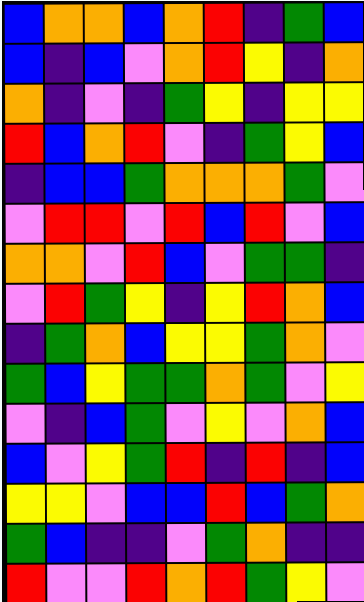[["blue", "orange", "orange", "blue", "orange", "red", "indigo", "green", "blue"], ["blue", "indigo", "blue", "violet", "orange", "red", "yellow", "indigo", "orange"], ["orange", "indigo", "violet", "indigo", "green", "yellow", "indigo", "yellow", "yellow"], ["red", "blue", "orange", "red", "violet", "indigo", "green", "yellow", "blue"], ["indigo", "blue", "blue", "green", "orange", "orange", "orange", "green", "violet"], ["violet", "red", "red", "violet", "red", "blue", "red", "violet", "blue"], ["orange", "orange", "violet", "red", "blue", "violet", "green", "green", "indigo"], ["violet", "red", "green", "yellow", "indigo", "yellow", "red", "orange", "blue"], ["indigo", "green", "orange", "blue", "yellow", "yellow", "green", "orange", "violet"], ["green", "blue", "yellow", "green", "green", "orange", "green", "violet", "yellow"], ["violet", "indigo", "blue", "green", "violet", "yellow", "violet", "orange", "blue"], ["blue", "violet", "yellow", "green", "red", "indigo", "red", "indigo", "blue"], ["yellow", "yellow", "violet", "blue", "blue", "red", "blue", "green", "orange"], ["green", "blue", "indigo", "indigo", "violet", "green", "orange", "indigo", "indigo"], ["red", "violet", "violet", "red", "orange", "red", "green", "yellow", "violet"]]